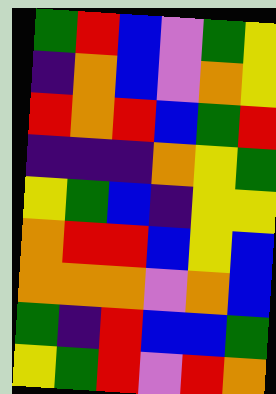[["green", "red", "blue", "violet", "green", "yellow"], ["indigo", "orange", "blue", "violet", "orange", "yellow"], ["red", "orange", "red", "blue", "green", "red"], ["indigo", "indigo", "indigo", "orange", "yellow", "green"], ["yellow", "green", "blue", "indigo", "yellow", "yellow"], ["orange", "red", "red", "blue", "yellow", "blue"], ["orange", "orange", "orange", "violet", "orange", "blue"], ["green", "indigo", "red", "blue", "blue", "green"], ["yellow", "green", "red", "violet", "red", "orange"]]